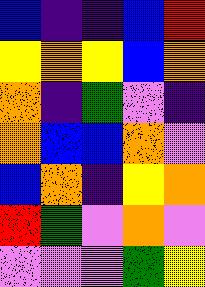[["blue", "indigo", "indigo", "blue", "red"], ["yellow", "orange", "yellow", "blue", "orange"], ["orange", "indigo", "green", "violet", "indigo"], ["orange", "blue", "blue", "orange", "violet"], ["blue", "orange", "indigo", "yellow", "orange"], ["red", "green", "violet", "orange", "violet"], ["violet", "violet", "violet", "green", "yellow"]]